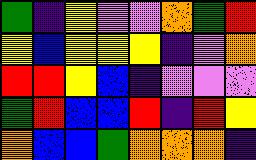[["green", "indigo", "yellow", "violet", "violet", "orange", "green", "red"], ["yellow", "blue", "yellow", "yellow", "yellow", "indigo", "violet", "orange"], ["red", "red", "yellow", "blue", "indigo", "violet", "violet", "violet"], ["green", "red", "blue", "blue", "red", "indigo", "red", "yellow"], ["orange", "blue", "blue", "green", "orange", "orange", "orange", "indigo"]]